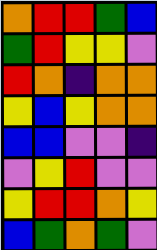[["orange", "red", "red", "green", "blue"], ["green", "red", "yellow", "yellow", "violet"], ["red", "orange", "indigo", "orange", "orange"], ["yellow", "blue", "yellow", "orange", "orange"], ["blue", "blue", "violet", "violet", "indigo"], ["violet", "yellow", "red", "violet", "violet"], ["yellow", "red", "red", "orange", "yellow"], ["blue", "green", "orange", "green", "violet"]]